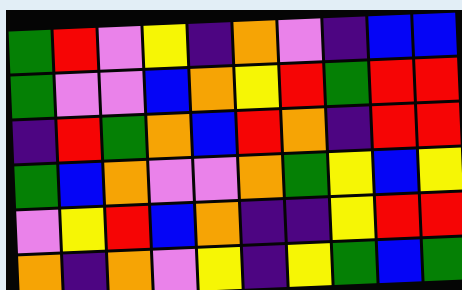[["green", "red", "violet", "yellow", "indigo", "orange", "violet", "indigo", "blue", "blue"], ["green", "violet", "violet", "blue", "orange", "yellow", "red", "green", "red", "red"], ["indigo", "red", "green", "orange", "blue", "red", "orange", "indigo", "red", "red"], ["green", "blue", "orange", "violet", "violet", "orange", "green", "yellow", "blue", "yellow"], ["violet", "yellow", "red", "blue", "orange", "indigo", "indigo", "yellow", "red", "red"], ["orange", "indigo", "orange", "violet", "yellow", "indigo", "yellow", "green", "blue", "green"]]